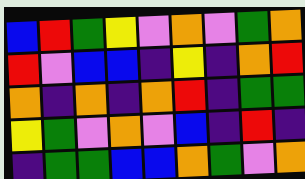[["blue", "red", "green", "yellow", "violet", "orange", "violet", "green", "orange"], ["red", "violet", "blue", "blue", "indigo", "yellow", "indigo", "orange", "red"], ["orange", "indigo", "orange", "indigo", "orange", "red", "indigo", "green", "green"], ["yellow", "green", "violet", "orange", "violet", "blue", "indigo", "red", "indigo"], ["indigo", "green", "green", "blue", "blue", "orange", "green", "violet", "orange"]]